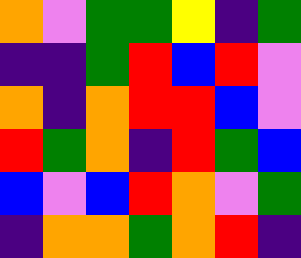[["orange", "violet", "green", "green", "yellow", "indigo", "green"], ["indigo", "indigo", "green", "red", "blue", "red", "violet"], ["orange", "indigo", "orange", "red", "red", "blue", "violet"], ["red", "green", "orange", "indigo", "red", "green", "blue"], ["blue", "violet", "blue", "red", "orange", "violet", "green"], ["indigo", "orange", "orange", "green", "orange", "red", "indigo"]]